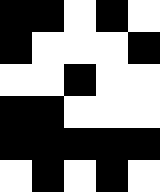[["black", "black", "white", "black", "white"], ["black", "white", "white", "white", "black"], ["white", "white", "black", "white", "white"], ["black", "black", "white", "white", "white"], ["black", "black", "black", "black", "black"], ["white", "black", "white", "black", "white"]]